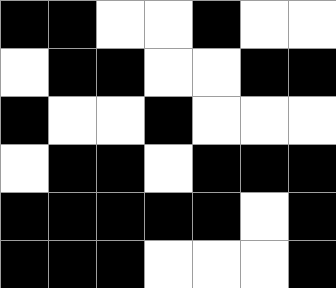[["black", "black", "white", "white", "black", "white", "white"], ["white", "black", "black", "white", "white", "black", "black"], ["black", "white", "white", "black", "white", "white", "white"], ["white", "black", "black", "white", "black", "black", "black"], ["black", "black", "black", "black", "black", "white", "black"], ["black", "black", "black", "white", "white", "white", "black"]]